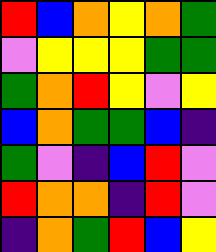[["red", "blue", "orange", "yellow", "orange", "green"], ["violet", "yellow", "yellow", "yellow", "green", "green"], ["green", "orange", "red", "yellow", "violet", "yellow"], ["blue", "orange", "green", "green", "blue", "indigo"], ["green", "violet", "indigo", "blue", "red", "violet"], ["red", "orange", "orange", "indigo", "red", "violet"], ["indigo", "orange", "green", "red", "blue", "yellow"]]